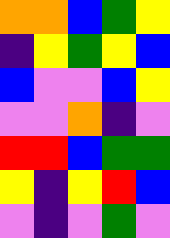[["orange", "orange", "blue", "green", "yellow"], ["indigo", "yellow", "green", "yellow", "blue"], ["blue", "violet", "violet", "blue", "yellow"], ["violet", "violet", "orange", "indigo", "violet"], ["red", "red", "blue", "green", "green"], ["yellow", "indigo", "yellow", "red", "blue"], ["violet", "indigo", "violet", "green", "violet"]]